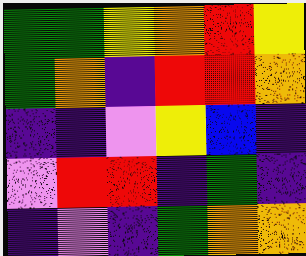[["green", "green", "yellow", "orange", "red", "yellow"], ["green", "orange", "indigo", "red", "red", "orange"], ["indigo", "indigo", "violet", "yellow", "blue", "indigo"], ["violet", "red", "red", "indigo", "green", "indigo"], ["indigo", "violet", "indigo", "green", "orange", "orange"]]